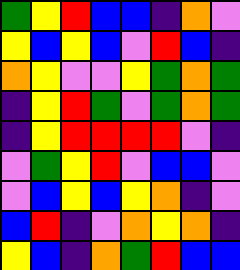[["green", "yellow", "red", "blue", "blue", "indigo", "orange", "violet"], ["yellow", "blue", "yellow", "blue", "violet", "red", "blue", "indigo"], ["orange", "yellow", "violet", "violet", "yellow", "green", "orange", "green"], ["indigo", "yellow", "red", "green", "violet", "green", "orange", "green"], ["indigo", "yellow", "red", "red", "red", "red", "violet", "indigo"], ["violet", "green", "yellow", "red", "violet", "blue", "blue", "violet"], ["violet", "blue", "yellow", "blue", "yellow", "orange", "indigo", "violet"], ["blue", "red", "indigo", "violet", "orange", "yellow", "orange", "indigo"], ["yellow", "blue", "indigo", "orange", "green", "red", "blue", "blue"]]